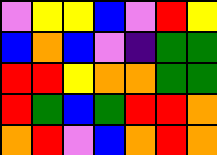[["violet", "yellow", "yellow", "blue", "violet", "red", "yellow"], ["blue", "orange", "blue", "violet", "indigo", "green", "green"], ["red", "red", "yellow", "orange", "orange", "green", "green"], ["red", "green", "blue", "green", "red", "red", "orange"], ["orange", "red", "violet", "blue", "orange", "red", "orange"]]